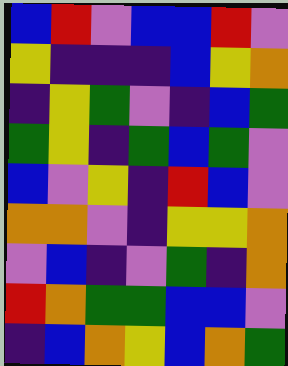[["blue", "red", "violet", "blue", "blue", "red", "violet"], ["yellow", "indigo", "indigo", "indigo", "blue", "yellow", "orange"], ["indigo", "yellow", "green", "violet", "indigo", "blue", "green"], ["green", "yellow", "indigo", "green", "blue", "green", "violet"], ["blue", "violet", "yellow", "indigo", "red", "blue", "violet"], ["orange", "orange", "violet", "indigo", "yellow", "yellow", "orange"], ["violet", "blue", "indigo", "violet", "green", "indigo", "orange"], ["red", "orange", "green", "green", "blue", "blue", "violet"], ["indigo", "blue", "orange", "yellow", "blue", "orange", "green"]]